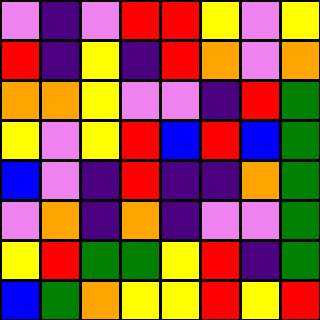[["violet", "indigo", "violet", "red", "red", "yellow", "violet", "yellow"], ["red", "indigo", "yellow", "indigo", "red", "orange", "violet", "orange"], ["orange", "orange", "yellow", "violet", "violet", "indigo", "red", "green"], ["yellow", "violet", "yellow", "red", "blue", "red", "blue", "green"], ["blue", "violet", "indigo", "red", "indigo", "indigo", "orange", "green"], ["violet", "orange", "indigo", "orange", "indigo", "violet", "violet", "green"], ["yellow", "red", "green", "green", "yellow", "red", "indigo", "green"], ["blue", "green", "orange", "yellow", "yellow", "red", "yellow", "red"]]